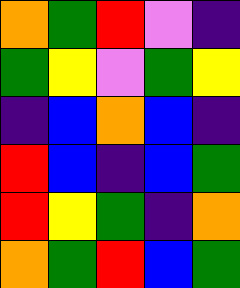[["orange", "green", "red", "violet", "indigo"], ["green", "yellow", "violet", "green", "yellow"], ["indigo", "blue", "orange", "blue", "indigo"], ["red", "blue", "indigo", "blue", "green"], ["red", "yellow", "green", "indigo", "orange"], ["orange", "green", "red", "blue", "green"]]